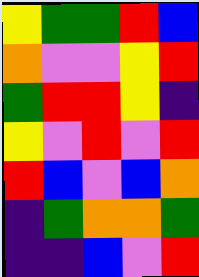[["yellow", "green", "green", "red", "blue"], ["orange", "violet", "violet", "yellow", "red"], ["green", "red", "red", "yellow", "indigo"], ["yellow", "violet", "red", "violet", "red"], ["red", "blue", "violet", "blue", "orange"], ["indigo", "green", "orange", "orange", "green"], ["indigo", "indigo", "blue", "violet", "red"]]